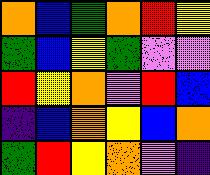[["orange", "blue", "green", "orange", "red", "yellow"], ["green", "blue", "yellow", "green", "violet", "violet"], ["red", "yellow", "orange", "violet", "red", "blue"], ["indigo", "blue", "orange", "yellow", "blue", "orange"], ["green", "red", "yellow", "orange", "violet", "indigo"]]